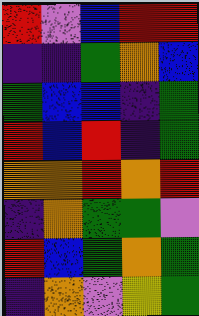[["red", "violet", "blue", "red", "red"], ["indigo", "indigo", "green", "orange", "blue"], ["green", "blue", "blue", "indigo", "green"], ["red", "blue", "red", "indigo", "green"], ["orange", "orange", "red", "orange", "red"], ["indigo", "orange", "green", "green", "violet"], ["red", "blue", "green", "orange", "green"], ["indigo", "orange", "violet", "yellow", "green"]]